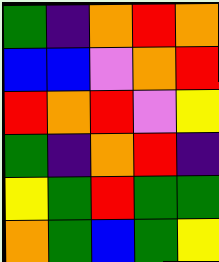[["green", "indigo", "orange", "red", "orange"], ["blue", "blue", "violet", "orange", "red"], ["red", "orange", "red", "violet", "yellow"], ["green", "indigo", "orange", "red", "indigo"], ["yellow", "green", "red", "green", "green"], ["orange", "green", "blue", "green", "yellow"]]